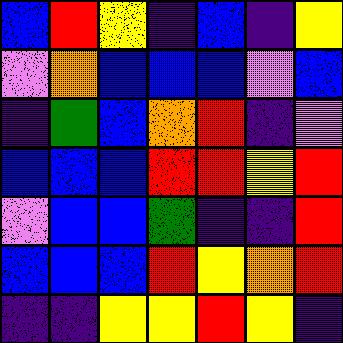[["blue", "red", "yellow", "indigo", "blue", "indigo", "yellow"], ["violet", "orange", "blue", "blue", "blue", "violet", "blue"], ["indigo", "green", "blue", "orange", "red", "indigo", "violet"], ["blue", "blue", "blue", "red", "red", "yellow", "red"], ["violet", "blue", "blue", "green", "indigo", "indigo", "red"], ["blue", "blue", "blue", "red", "yellow", "orange", "red"], ["indigo", "indigo", "yellow", "yellow", "red", "yellow", "indigo"]]